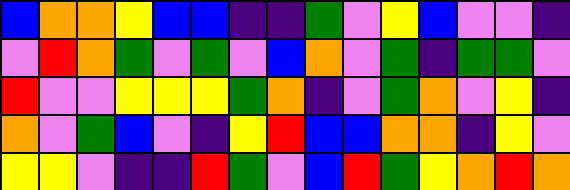[["blue", "orange", "orange", "yellow", "blue", "blue", "indigo", "indigo", "green", "violet", "yellow", "blue", "violet", "violet", "indigo"], ["violet", "red", "orange", "green", "violet", "green", "violet", "blue", "orange", "violet", "green", "indigo", "green", "green", "violet"], ["red", "violet", "violet", "yellow", "yellow", "yellow", "green", "orange", "indigo", "violet", "green", "orange", "violet", "yellow", "indigo"], ["orange", "violet", "green", "blue", "violet", "indigo", "yellow", "red", "blue", "blue", "orange", "orange", "indigo", "yellow", "violet"], ["yellow", "yellow", "violet", "indigo", "indigo", "red", "green", "violet", "blue", "red", "green", "yellow", "orange", "red", "orange"]]